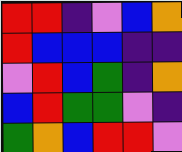[["red", "red", "indigo", "violet", "blue", "orange"], ["red", "blue", "blue", "blue", "indigo", "indigo"], ["violet", "red", "blue", "green", "indigo", "orange"], ["blue", "red", "green", "green", "violet", "indigo"], ["green", "orange", "blue", "red", "red", "violet"]]